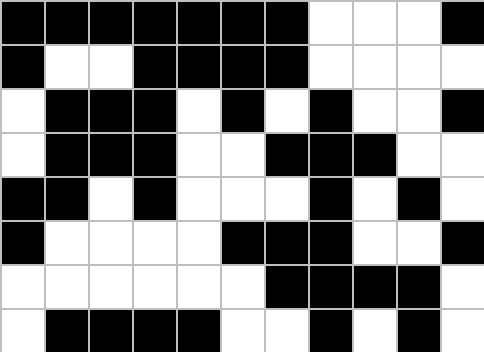[["black", "black", "black", "black", "black", "black", "black", "white", "white", "white", "black"], ["black", "white", "white", "black", "black", "black", "black", "white", "white", "white", "white"], ["white", "black", "black", "black", "white", "black", "white", "black", "white", "white", "black"], ["white", "black", "black", "black", "white", "white", "black", "black", "black", "white", "white"], ["black", "black", "white", "black", "white", "white", "white", "black", "white", "black", "white"], ["black", "white", "white", "white", "white", "black", "black", "black", "white", "white", "black"], ["white", "white", "white", "white", "white", "white", "black", "black", "black", "black", "white"], ["white", "black", "black", "black", "black", "white", "white", "black", "white", "black", "white"]]